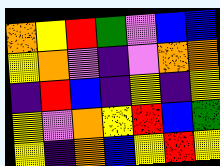[["orange", "yellow", "red", "green", "violet", "blue", "blue"], ["yellow", "orange", "violet", "indigo", "violet", "orange", "orange"], ["indigo", "red", "blue", "indigo", "yellow", "indigo", "yellow"], ["yellow", "violet", "orange", "yellow", "red", "blue", "green"], ["yellow", "indigo", "orange", "blue", "yellow", "red", "yellow"]]